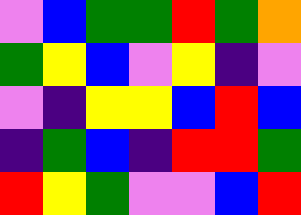[["violet", "blue", "green", "green", "red", "green", "orange"], ["green", "yellow", "blue", "violet", "yellow", "indigo", "violet"], ["violet", "indigo", "yellow", "yellow", "blue", "red", "blue"], ["indigo", "green", "blue", "indigo", "red", "red", "green"], ["red", "yellow", "green", "violet", "violet", "blue", "red"]]